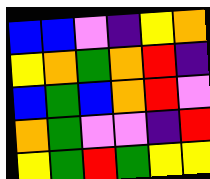[["blue", "blue", "violet", "indigo", "yellow", "orange"], ["yellow", "orange", "green", "orange", "red", "indigo"], ["blue", "green", "blue", "orange", "red", "violet"], ["orange", "green", "violet", "violet", "indigo", "red"], ["yellow", "green", "red", "green", "yellow", "yellow"]]